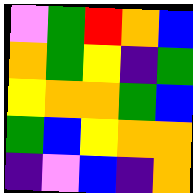[["violet", "green", "red", "orange", "blue"], ["orange", "green", "yellow", "indigo", "green"], ["yellow", "orange", "orange", "green", "blue"], ["green", "blue", "yellow", "orange", "orange"], ["indigo", "violet", "blue", "indigo", "orange"]]